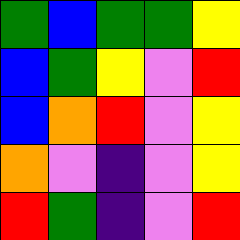[["green", "blue", "green", "green", "yellow"], ["blue", "green", "yellow", "violet", "red"], ["blue", "orange", "red", "violet", "yellow"], ["orange", "violet", "indigo", "violet", "yellow"], ["red", "green", "indigo", "violet", "red"]]